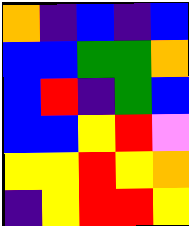[["orange", "indigo", "blue", "indigo", "blue"], ["blue", "blue", "green", "green", "orange"], ["blue", "red", "indigo", "green", "blue"], ["blue", "blue", "yellow", "red", "violet"], ["yellow", "yellow", "red", "yellow", "orange"], ["indigo", "yellow", "red", "red", "yellow"]]